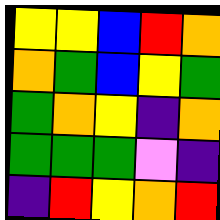[["yellow", "yellow", "blue", "red", "orange"], ["orange", "green", "blue", "yellow", "green"], ["green", "orange", "yellow", "indigo", "orange"], ["green", "green", "green", "violet", "indigo"], ["indigo", "red", "yellow", "orange", "red"]]